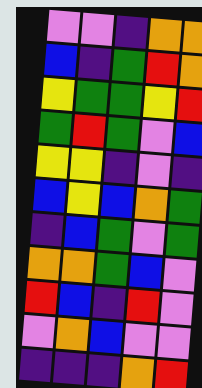[["violet", "violet", "indigo", "orange", "orange"], ["blue", "indigo", "green", "red", "orange"], ["yellow", "green", "green", "yellow", "red"], ["green", "red", "green", "violet", "blue"], ["yellow", "yellow", "indigo", "violet", "indigo"], ["blue", "yellow", "blue", "orange", "green"], ["indigo", "blue", "green", "violet", "green"], ["orange", "orange", "green", "blue", "violet"], ["red", "blue", "indigo", "red", "violet"], ["violet", "orange", "blue", "violet", "violet"], ["indigo", "indigo", "indigo", "orange", "red"]]